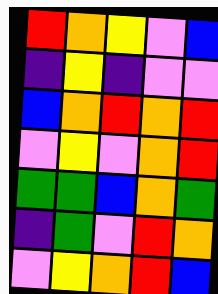[["red", "orange", "yellow", "violet", "blue"], ["indigo", "yellow", "indigo", "violet", "violet"], ["blue", "orange", "red", "orange", "red"], ["violet", "yellow", "violet", "orange", "red"], ["green", "green", "blue", "orange", "green"], ["indigo", "green", "violet", "red", "orange"], ["violet", "yellow", "orange", "red", "blue"]]